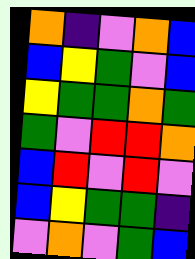[["orange", "indigo", "violet", "orange", "blue"], ["blue", "yellow", "green", "violet", "blue"], ["yellow", "green", "green", "orange", "green"], ["green", "violet", "red", "red", "orange"], ["blue", "red", "violet", "red", "violet"], ["blue", "yellow", "green", "green", "indigo"], ["violet", "orange", "violet", "green", "blue"]]